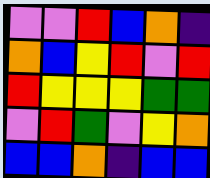[["violet", "violet", "red", "blue", "orange", "indigo"], ["orange", "blue", "yellow", "red", "violet", "red"], ["red", "yellow", "yellow", "yellow", "green", "green"], ["violet", "red", "green", "violet", "yellow", "orange"], ["blue", "blue", "orange", "indigo", "blue", "blue"]]